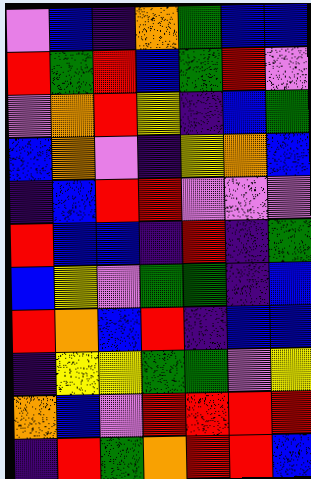[["violet", "blue", "indigo", "orange", "green", "blue", "blue"], ["red", "green", "red", "blue", "green", "red", "violet"], ["violet", "orange", "red", "yellow", "indigo", "blue", "green"], ["blue", "orange", "violet", "indigo", "yellow", "orange", "blue"], ["indigo", "blue", "red", "red", "violet", "violet", "violet"], ["red", "blue", "blue", "indigo", "red", "indigo", "green"], ["blue", "yellow", "violet", "green", "green", "indigo", "blue"], ["red", "orange", "blue", "red", "indigo", "blue", "blue"], ["indigo", "yellow", "yellow", "green", "green", "violet", "yellow"], ["orange", "blue", "violet", "red", "red", "red", "red"], ["indigo", "red", "green", "orange", "red", "red", "blue"]]